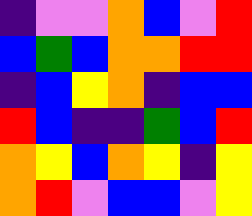[["indigo", "violet", "violet", "orange", "blue", "violet", "red"], ["blue", "green", "blue", "orange", "orange", "red", "red"], ["indigo", "blue", "yellow", "orange", "indigo", "blue", "blue"], ["red", "blue", "indigo", "indigo", "green", "blue", "red"], ["orange", "yellow", "blue", "orange", "yellow", "indigo", "yellow"], ["orange", "red", "violet", "blue", "blue", "violet", "yellow"]]